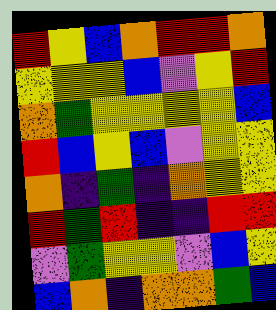[["red", "yellow", "blue", "orange", "red", "red", "orange"], ["yellow", "yellow", "yellow", "blue", "violet", "yellow", "red"], ["orange", "green", "yellow", "yellow", "yellow", "yellow", "blue"], ["red", "blue", "yellow", "blue", "violet", "yellow", "yellow"], ["orange", "indigo", "green", "indigo", "orange", "yellow", "yellow"], ["red", "green", "red", "indigo", "indigo", "red", "red"], ["violet", "green", "yellow", "yellow", "violet", "blue", "yellow"], ["blue", "orange", "indigo", "orange", "orange", "green", "blue"]]